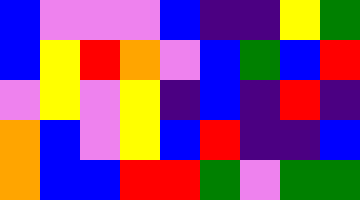[["blue", "violet", "violet", "violet", "blue", "indigo", "indigo", "yellow", "green"], ["blue", "yellow", "red", "orange", "violet", "blue", "green", "blue", "red"], ["violet", "yellow", "violet", "yellow", "indigo", "blue", "indigo", "red", "indigo"], ["orange", "blue", "violet", "yellow", "blue", "red", "indigo", "indigo", "blue"], ["orange", "blue", "blue", "red", "red", "green", "violet", "green", "green"]]